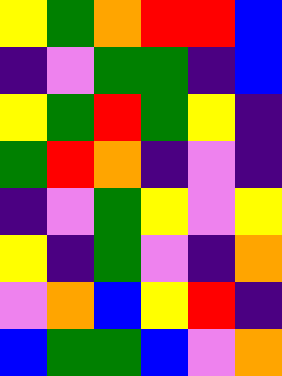[["yellow", "green", "orange", "red", "red", "blue"], ["indigo", "violet", "green", "green", "indigo", "blue"], ["yellow", "green", "red", "green", "yellow", "indigo"], ["green", "red", "orange", "indigo", "violet", "indigo"], ["indigo", "violet", "green", "yellow", "violet", "yellow"], ["yellow", "indigo", "green", "violet", "indigo", "orange"], ["violet", "orange", "blue", "yellow", "red", "indigo"], ["blue", "green", "green", "blue", "violet", "orange"]]